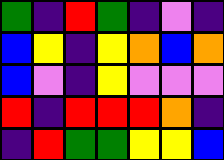[["green", "indigo", "red", "green", "indigo", "violet", "indigo"], ["blue", "yellow", "indigo", "yellow", "orange", "blue", "orange"], ["blue", "violet", "indigo", "yellow", "violet", "violet", "violet"], ["red", "indigo", "red", "red", "red", "orange", "indigo"], ["indigo", "red", "green", "green", "yellow", "yellow", "blue"]]